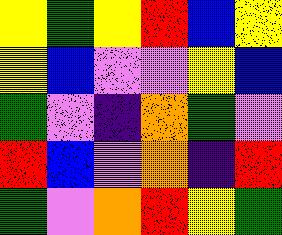[["yellow", "green", "yellow", "red", "blue", "yellow"], ["yellow", "blue", "violet", "violet", "yellow", "blue"], ["green", "violet", "indigo", "orange", "green", "violet"], ["red", "blue", "violet", "orange", "indigo", "red"], ["green", "violet", "orange", "red", "yellow", "green"]]